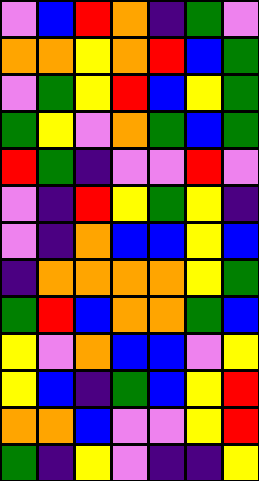[["violet", "blue", "red", "orange", "indigo", "green", "violet"], ["orange", "orange", "yellow", "orange", "red", "blue", "green"], ["violet", "green", "yellow", "red", "blue", "yellow", "green"], ["green", "yellow", "violet", "orange", "green", "blue", "green"], ["red", "green", "indigo", "violet", "violet", "red", "violet"], ["violet", "indigo", "red", "yellow", "green", "yellow", "indigo"], ["violet", "indigo", "orange", "blue", "blue", "yellow", "blue"], ["indigo", "orange", "orange", "orange", "orange", "yellow", "green"], ["green", "red", "blue", "orange", "orange", "green", "blue"], ["yellow", "violet", "orange", "blue", "blue", "violet", "yellow"], ["yellow", "blue", "indigo", "green", "blue", "yellow", "red"], ["orange", "orange", "blue", "violet", "violet", "yellow", "red"], ["green", "indigo", "yellow", "violet", "indigo", "indigo", "yellow"]]